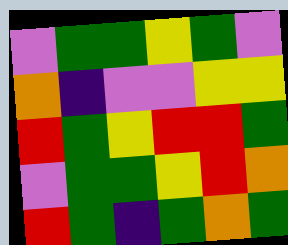[["violet", "green", "green", "yellow", "green", "violet"], ["orange", "indigo", "violet", "violet", "yellow", "yellow"], ["red", "green", "yellow", "red", "red", "green"], ["violet", "green", "green", "yellow", "red", "orange"], ["red", "green", "indigo", "green", "orange", "green"]]